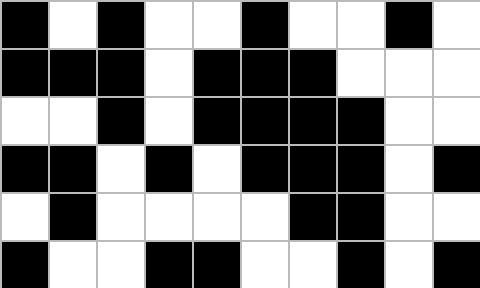[["black", "white", "black", "white", "white", "black", "white", "white", "black", "white"], ["black", "black", "black", "white", "black", "black", "black", "white", "white", "white"], ["white", "white", "black", "white", "black", "black", "black", "black", "white", "white"], ["black", "black", "white", "black", "white", "black", "black", "black", "white", "black"], ["white", "black", "white", "white", "white", "white", "black", "black", "white", "white"], ["black", "white", "white", "black", "black", "white", "white", "black", "white", "black"]]